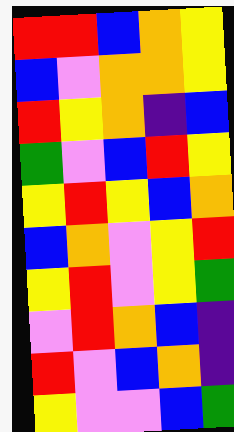[["red", "red", "blue", "orange", "yellow"], ["blue", "violet", "orange", "orange", "yellow"], ["red", "yellow", "orange", "indigo", "blue"], ["green", "violet", "blue", "red", "yellow"], ["yellow", "red", "yellow", "blue", "orange"], ["blue", "orange", "violet", "yellow", "red"], ["yellow", "red", "violet", "yellow", "green"], ["violet", "red", "orange", "blue", "indigo"], ["red", "violet", "blue", "orange", "indigo"], ["yellow", "violet", "violet", "blue", "green"]]